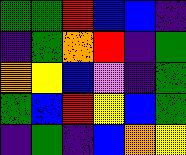[["green", "green", "red", "blue", "blue", "indigo"], ["indigo", "green", "orange", "red", "indigo", "green"], ["orange", "yellow", "blue", "violet", "indigo", "green"], ["green", "blue", "red", "yellow", "blue", "green"], ["indigo", "green", "indigo", "blue", "orange", "yellow"]]